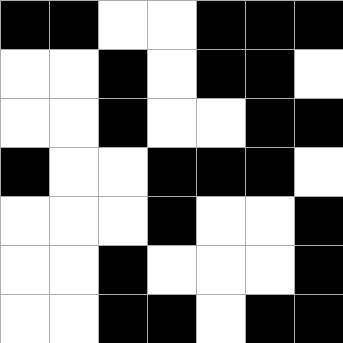[["black", "black", "white", "white", "black", "black", "black"], ["white", "white", "black", "white", "black", "black", "white"], ["white", "white", "black", "white", "white", "black", "black"], ["black", "white", "white", "black", "black", "black", "white"], ["white", "white", "white", "black", "white", "white", "black"], ["white", "white", "black", "white", "white", "white", "black"], ["white", "white", "black", "black", "white", "black", "black"]]